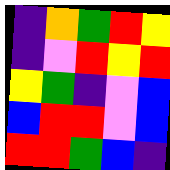[["indigo", "orange", "green", "red", "yellow"], ["indigo", "violet", "red", "yellow", "red"], ["yellow", "green", "indigo", "violet", "blue"], ["blue", "red", "red", "violet", "blue"], ["red", "red", "green", "blue", "indigo"]]